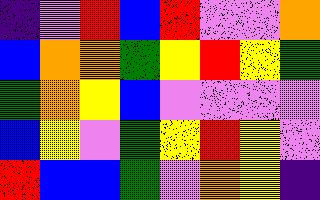[["indigo", "violet", "red", "blue", "red", "violet", "violet", "orange"], ["blue", "orange", "orange", "green", "yellow", "red", "yellow", "green"], ["green", "orange", "yellow", "blue", "violet", "violet", "violet", "violet"], ["blue", "yellow", "violet", "green", "yellow", "red", "yellow", "violet"], ["red", "blue", "blue", "green", "violet", "orange", "yellow", "indigo"]]